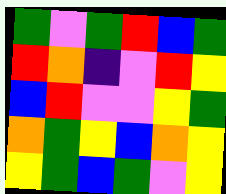[["green", "violet", "green", "red", "blue", "green"], ["red", "orange", "indigo", "violet", "red", "yellow"], ["blue", "red", "violet", "violet", "yellow", "green"], ["orange", "green", "yellow", "blue", "orange", "yellow"], ["yellow", "green", "blue", "green", "violet", "yellow"]]